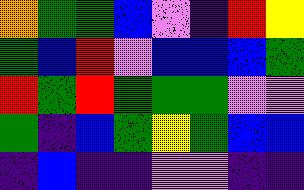[["orange", "green", "green", "blue", "violet", "indigo", "red", "yellow"], ["green", "blue", "red", "violet", "blue", "blue", "blue", "green"], ["red", "green", "red", "green", "green", "green", "violet", "violet"], ["green", "indigo", "blue", "green", "yellow", "green", "blue", "blue"], ["indigo", "blue", "indigo", "indigo", "violet", "violet", "indigo", "indigo"]]